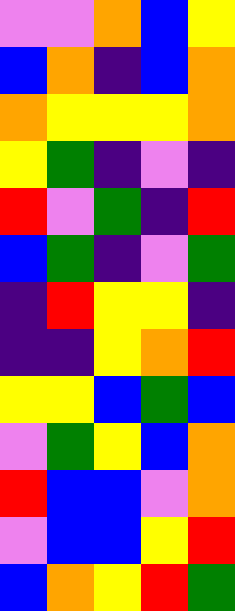[["violet", "violet", "orange", "blue", "yellow"], ["blue", "orange", "indigo", "blue", "orange"], ["orange", "yellow", "yellow", "yellow", "orange"], ["yellow", "green", "indigo", "violet", "indigo"], ["red", "violet", "green", "indigo", "red"], ["blue", "green", "indigo", "violet", "green"], ["indigo", "red", "yellow", "yellow", "indigo"], ["indigo", "indigo", "yellow", "orange", "red"], ["yellow", "yellow", "blue", "green", "blue"], ["violet", "green", "yellow", "blue", "orange"], ["red", "blue", "blue", "violet", "orange"], ["violet", "blue", "blue", "yellow", "red"], ["blue", "orange", "yellow", "red", "green"]]